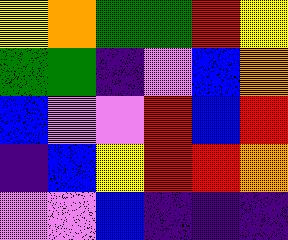[["yellow", "orange", "green", "green", "red", "yellow"], ["green", "green", "indigo", "violet", "blue", "orange"], ["blue", "violet", "violet", "red", "blue", "red"], ["indigo", "blue", "yellow", "red", "red", "orange"], ["violet", "violet", "blue", "indigo", "indigo", "indigo"]]